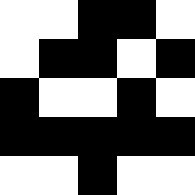[["white", "white", "black", "black", "white"], ["white", "black", "black", "white", "black"], ["black", "white", "white", "black", "white"], ["black", "black", "black", "black", "black"], ["white", "white", "black", "white", "white"]]